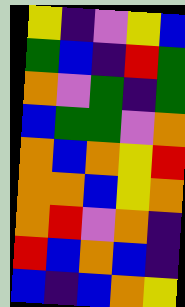[["yellow", "indigo", "violet", "yellow", "blue"], ["green", "blue", "indigo", "red", "green"], ["orange", "violet", "green", "indigo", "green"], ["blue", "green", "green", "violet", "orange"], ["orange", "blue", "orange", "yellow", "red"], ["orange", "orange", "blue", "yellow", "orange"], ["orange", "red", "violet", "orange", "indigo"], ["red", "blue", "orange", "blue", "indigo"], ["blue", "indigo", "blue", "orange", "yellow"]]